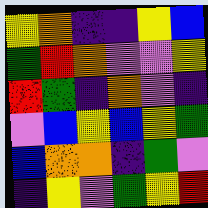[["yellow", "orange", "indigo", "indigo", "yellow", "blue"], ["green", "red", "orange", "violet", "violet", "yellow"], ["red", "green", "indigo", "orange", "violet", "indigo"], ["violet", "blue", "yellow", "blue", "yellow", "green"], ["blue", "orange", "orange", "indigo", "green", "violet"], ["indigo", "yellow", "violet", "green", "yellow", "red"]]